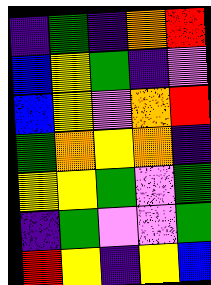[["indigo", "green", "indigo", "orange", "red"], ["blue", "yellow", "green", "indigo", "violet"], ["blue", "yellow", "violet", "orange", "red"], ["green", "orange", "yellow", "orange", "indigo"], ["yellow", "yellow", "green", "violet", "green"], ["indigo", "green", "violet", "violet", "green"], ["red", "yellow", "indigo", "yellow", "blue"]]